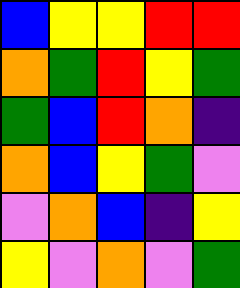[["blue", "yellow", "yellow", "red", "red"], ["orange", "green", "red", "yellow", "green"], ["green", "blue", "red", "orange", "indigo"], ["orange", "blue", "yellow", "green", "violet"], ["violet", "orange", "blue", "indigo", "yellow"], ["yellow", "violet", "orange", "violet", "green"]]